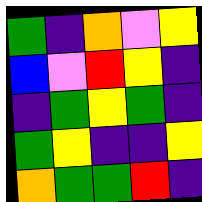[["green", "indigo", "orange", "violet", "yellow"], ["blue", "violet", "red", "yellow", "indigo"], ["indigo", "green", "yellow", "green", "indigo"], ["green", "yellow", "indigo", "indigo", "yellow"], ["orange", "green", "green", "red", "indigo"]]